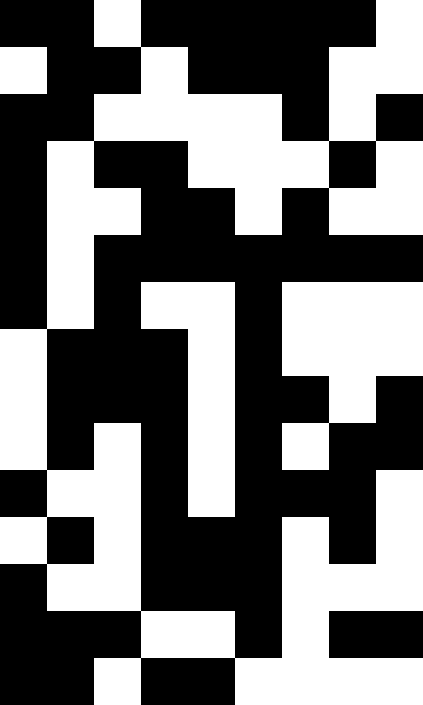[["black", "black", "white", "black", "black", "black", "black", "black", "white"], ["white", "black", "black", "white", "black", "black", "black", "white", "white"], ["black", "black", "white", "white", "white", "white", "black", "white", "black"], ["black", "white", "black", "black", "white", "white", "white", "black", "white"], ["black", "white", "white", "black", "black", "white", "black", "white", "white"], ["black", "white", "black", "black", "black", "black", "black", "black", "black"], ["black", "white", "black", "white", "white", "black", "white", "white", "white"], ["white", "black", "black", "black", "white", "black", "white", "white", "white"], ["white", "black", "black", "black", "white", "black", "black", "white", "black"], ["white", "black", "white", "black", "white", "black", "white", "black", "black"], ["black", "white", "white", "black", "white", "black", "black", "black", "white"], ["white", "black", "white", "black", "black", "black", "white", "black", "white"], ["black", "white", "white", "black", "black", "black", "white", "white", "white"], ["black", "black", "black", "white", "white", "black", "white", "black", "black"], ["black", "black", "white", "black", "black", "white", "white", "white", "white"]]